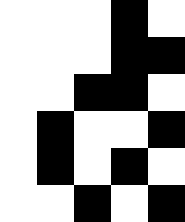[["white", "white", "white", "black", "white"], ["white", "white", "white", "black", "black"], ["white", "white", "black", "black", "white"], ["white", "black", "white", "white", "black"], ["white", "black", "white", "black", "white"], ["white", "white", "black", "white", "black"]]